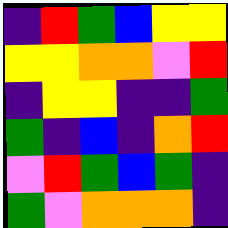[["indigo", "red", "green", "blue", "yellow", "yellow"], ["yellow", "yellow", "orange", "orange", "violet", "red"], ["indigo", "yellow", "yellow", "indigo", "indigo", "green"], ["green", "indigo", "blue", "indigo", "orange", "red"], ["violet", "red", "green", "blue", "green", "indigo"], ["green", "violet", "orange", "orange", "orange", "indigo"]]